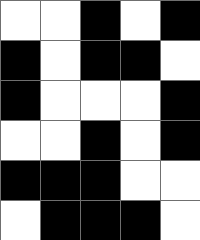[["white", "white", "black", "white", "black"], ["black", "white", "black", "black", "white"], ["black", "white", "white", "white", "black"], ["white", "white", "black", "white", "black"], ["black", "black", "black", "white", "white"], ["white", "black", "black", "black", "white"]]